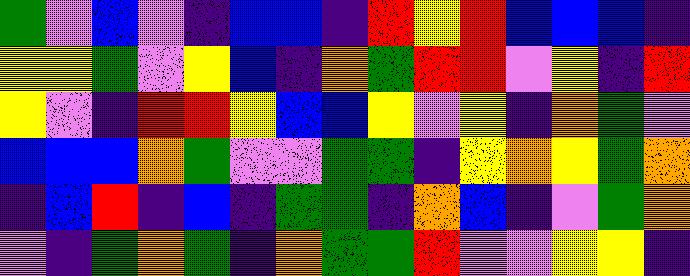[["green", "violet", "blue", "violet", "indigo", "blue", "blue", "indigo", "red", "yellow", "red", "blue", "blue", "blue", "indigo"], ["yellow", "yellow", "green", "violet", "yellow", "blue", "indigo", "orange", "green", "red", "red", "violet", "yellow", "indigo", "red"], ["yellow", "violet", "indigo", "red", "red", "yellow", "blue", "blue", "yellow", "violet", "yellow", "indigo", "orange", "green", "violet"], ["blue", "blue", "blue", "orange", "green", "violet", "violet", "green", "green", "indigo", "yellow", "orange", "yellow", "green", "orange"], ["indigo", "blue", "red", "indigo", "blue", "indigo", "green", "green", "indigo", "orange", "blue", "indigo", "violet", "green", "orange"], ["violet", "indigo", "green", "orange", "green", "indigo", "orange", "green", "green", "red", "violet", "violet", "yellow", "yellow", "indigo"]]